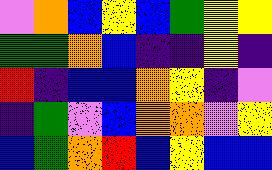[["violet", "orange", "blue", "yellow", "blue", "green", "yellow", "yellow"], ["green", "green", "orange", "blue", "indigo", "indigo", "yellow", "indigo"], ["red", "indigo", "blue", "blue", "orange", "yellow", "indigo", "violet"], ["indigo", "green", "violet", "blue", "orange", "orange", "violet", "yellow"], ["blue", "green", "orange", "red", "blue", "yellow", "blue", "blue"]]